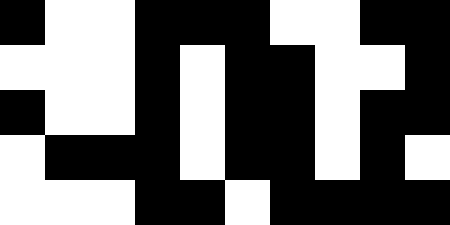[["black", "white", "white", "black", "black", "black", "white", "white", "black", "black"], ["white", "white", "white", "black", "white", "black", "black", "white", "white", "black"], ["black", "white", "white", "black", "white", "black", "black", "white", "black", "black"], ["white", "black", "black", "black", "white", "black", "black", "white", "black", "white"], ["white", "white", "white", "black", "black", "white", "black", "black", "black", "black"]]